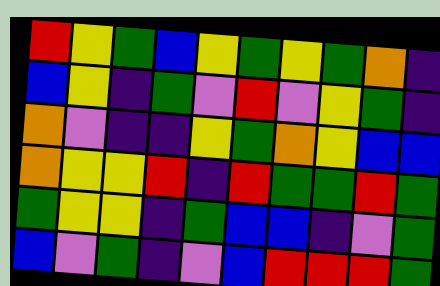[["red", "yellow", "green", "blue", "yellow", "green", "yellow", "green", "orange", "indigo"], ["blue", "yellow", "indigo", "green", "violet", "red", "violet", "yellow", "green", "indigo"], ["orange", "violet", "indigo", "indigo", "yellow", "green", "orange", "yellow", "blue", "blue"], ["orange", "yellow", "yellow", "red", "indigo", "red", "green", "green", "red", "green"], ["green", "yellow", "yellow", "indigo", "green", "blue", "blue", "indigo", "violet", "green"], ["blue", "violet", "green", "indigo", "violet", "blue", "red", "red", "red", "green"]]